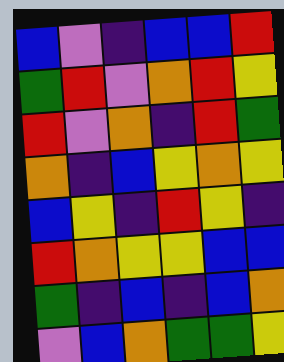[["blue", "violet", "indigo", "blue", "blue", "red"], ["green", "red", "violet", "orange", "red", "yellow"], ["red", "violet", "orange", "indigo", "red", "green"], ["orange", "indigo", "blue", "yellow", "orange", "yellow"], ["blue", "yellow", "indigo", "red", "yellow", "indigo"], ["red", "orange", "yellow", "yellow", "blue", "blue"], ["green", "indigo", "blue", "indigo", "blue", "orange"], ["violet", "blue", "orange", "green", "green", "yellow"]]